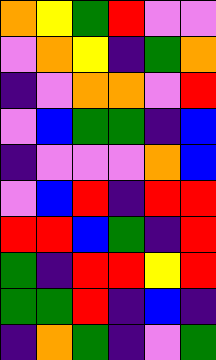[["orange", "yellow", "green", "red", "violet", "violet"], ["violet", "orange", "yellow", "indigo", "green", "orange"], ["indigo", "violet", "orange", "orange", "violet", "red"], ["violet", "blue", "green", "green", "indigo", "blue"], ["indigo", "violet", "violet", "violet", "orange", "blue"], ["violet", "blue", "red", "indigo", "red", "red"], ["red", "red", "blue", "green", "indigo", "red"], ["green", "indigo", "red", "red", "yellow", "red"], ["green", "green", "red", "indigo", "blue", "indigo"], ["indigo", "orange", "green", "indigo", "violet", "green"]]